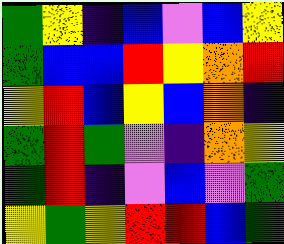[["green", "yellow", "indigo", "blue", "violet", "blue", "yellow"], ["green", "blue", "blue", "red", "yellow", "orange", "red"], ["yellow", "red", "blue", "yellow", "blue", "orange", "indigo"], ["green", "red", "green", "violet", "indigo", "orange", "yellow"], ["green", "red", "indigo", "violet", "blue", "violet", "green"], ["yellow", "green", "yellow", "red", "red", "blue", "green"]]